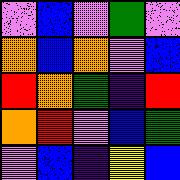[["violet", "blue", "violet", "green", "violet"], ["orange", "blue", "orange", "violet", "blue"], ["red", "orange", "green", "indigo", "red"], ["orange", "red", "violet", "blue", "green"], ["violet", "blue", "indigo", "yellow", "blue"]]